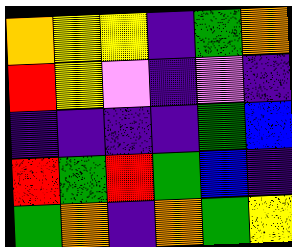[["orange", "yellow", "yellow", "indigo", "green", "orange"], ["red", "yellow", "violet", "indigo", "violet", "indigo"], ["indigo", "indigo", "indigo", "indigo", "green", "blue"], ["red", "green", "red", "green", "blue", "indigo"], ["green", "orange", "indigo", "orange", "green", "yellow"]]